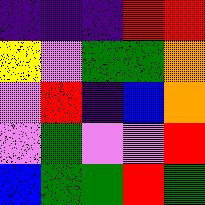[["indigo", "indigo", "indigo", "red", "red"], ["yellow", "violet", "green", "green", "orange"], ["violet", "red", "indigo", "blue", "orange"], ["violet", "green", "violet", "violet", "red"], ["blue", "green", "green", "red", "green"]]